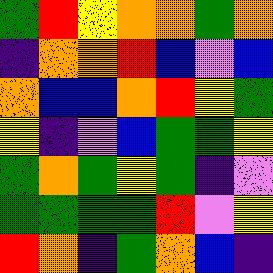[["green", "red", "yellow", "orange", "orange", "green", "orange"], ["indigo", "orange", "orange", "red", "blue", "violet", "blue"], ["orange", "blue", "blue", "orange", "red", "yellow", "green"], ["yellow", "indigo", "violet", "blue", "green", "green", "yellow"], ["green", "orange", "green", "yellow", "green", "indigo", "violet"], ["green", "green", "green", "green", "red", "violet", "yellow"], ["red", "orange", "indigo", "green", "orange", "blue", "indigo"]]